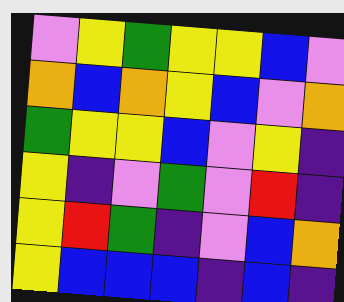[["violet", "yellow", "green", "yellow", "yellow", "blue", "violet"], ["orange", "blue", "orange", "yellow", "blue", "violet", "orange"], ["green", "yellow", "yellow", "blue", "violet", "yellow", "indigo"], ["yellow", "indigo", "violet", "green", "violet", "red", "indigo"], ["yellow", "red", "green", "indigo", "violet", "blue", "orange"], ["yellow", "blue", "blue", "blue", "indigo", "blue", "indigo"]]